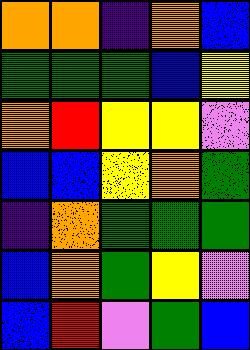[["orange", "orange", "indigo", "orange", "blue"], ["green", "green", "green", "blue", "yellow"], ["orange", "red", "yellow", "yellow", "violet"], ["blue", "blue", "yellow", "orange", "green"], ["indigo", "orange", "green", "green", "green"], ["blue", "orange", "green", "yellow", "violet"], ["blue", "red", "violet", "green", "blue"]]